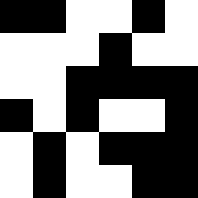[["black", "black", "white", "white", "black", "white"], ["white", "white", "white", "black", "white", "white"], ["white", "white", "black", "black", "black", "black"], ["black", "white", "black", "white", "white", "black"], ["white", "black", "white", "black", "black", "black"], ["white", "black", "white", "white", "black", "black"]]